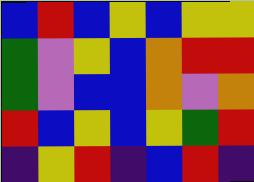[["blue", "red", "blue", "yellow", "blue", "yellow", "yellow"], ["green", "violet", "yellow", "blue", "orange", "red", "red"], ["green", "violet", "blue", "blue", "orange", "violet", "orange"], ["red", "blue", "yellow", "blue", "yellow", "green", "red"], ["indigo", "yellow", "red", "indigo", "blue", "red", "indigo"]]